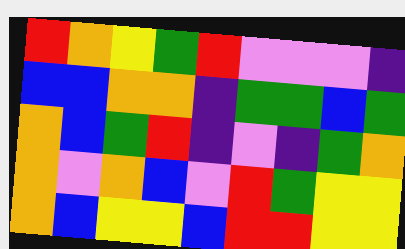[["red", "orange", "yellow", "green", "red", "violet", "violet", "violet", "indigo"], ["blue", "blue", "orange", "orange", "indigo", "green", "green", "blue", "green"], ["orange", "blue", "green", "red", "indigo", "violet", "indigo", "green", "orange"], ["orange", "violet", "orange", "blue", "violet", "red", "green", "yellow", "yellow"], ["orange", "blue", "yellow", "yellow", "blue", "red", "red", "yellow", "yellow"]]